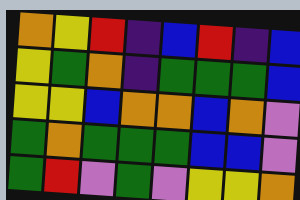[["orange", "yellow", "red", "indigo", "blue", "red", "indigo", "blue"], ["yellow", "green", "orange", "indigo", "green", "green", "green", "blue"], ["yellow", "yellow", "blue", "orange", "orange", "blue", "orange", "violet"], ["green", "orange", "green", "green", "green", "blue", "blue", "violet"], ["green", "red", "violet", "green", "violet", "yellow", "yellow", "orange"]]